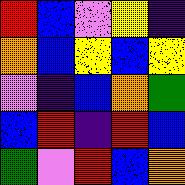[["red", "blue", "violet", "yellow", "indigo"], ["orange", "blue", "yellow", "blue", "yellow"], ["violet", "indigo", "blue", "orange", "green"], ["blue", "red", "indigo", "red", "blue"], ["green", "violet", "red", "blue", "orange"]]